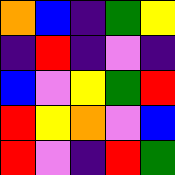[["orange", "blue", "indigo", "green", "yellow"], ["indigo", "red", "indigo", "violet", "indigo"], ["blue", "violet", "yellow", "green", "red"], ["red", "yellow", "orange", "violet", "blue"], ["red", "violet", "indigo", "red", "green"]]